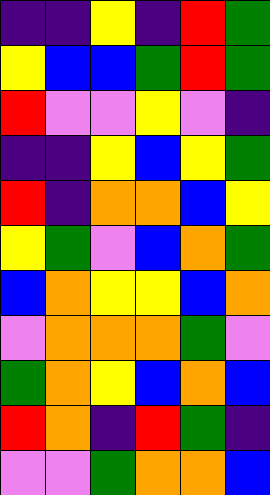[["indigo", "indigo", "yellow", "indigo", "red", "green"], ["yellow", "blue", "blue", "green", "red", "green"], ["red", "violet", "violet", "yellow", "violet", "indigo"], ["indigo", "indigo", "yellow", "blue", "yellow", "green"], ["red", "indigo", "orange", "orange", "blue", "yellow"], ["yellow", "green", "violet", "blue", "orange", "green"], ["blue", "orange", "yellow", "yellow", "blue", "orange"], ["violet", "orange", "orange", "orange", "green", "violet"], ["green", "orange", "yellow", "blue", "orange", "blue"], ["red", "orange", "indigo", "red", "green", "indigo"], ["violet", "violet", "green", "orange", "orange", "blue"]]